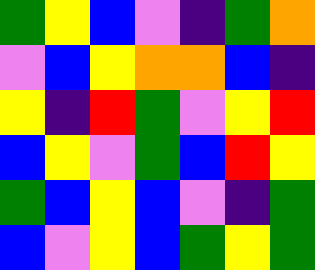[["green", "yellow", "blue", "violet", "indigo", "green", "orange"], ["violet", "blue", "yellow", "orange", "orange", "blue", "indigo"], ["yellow", "indigo", "red", "green", "violet", "yellow", "red"], ["blue", "yellow", "violet", "green", "blue", "red", "yellow"], ["green", "blue", "yellow", "blue", "violet", "indigo", "green"], ["blue", "violet", "yellow", "blue", "green", "yellow", "green"]]